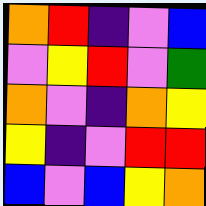[["orange", "red", "indigo", "violet", "blue"], ["violet", "yellow", "red", "violet", "green"], ["orange", "violet", "indigo", "orange", "yellow"], ["yellow", "indigo", "violet", "red", "red"], ["blue", "violet", "blue", "yellow", "orange"]]